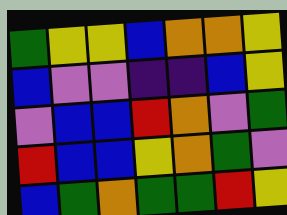[["green", "yellow", "yellow", "blue", "orange", "orange", "yellow"], ["blue", "violet", "violet", "indigo", "indigo", "blue", "yellow"], ["violet", "blue", "blue", "red", "orange", "violet", "green"], ["red", "blue", "blue", "yellow", "orange", "green", "violet"], ["blue", "green", "orange", "green", "green", "red", "yellow"]]